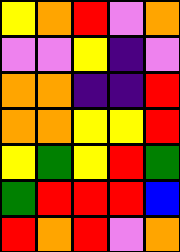[["yellow", "orange", "red", "violet", "orange"], ["violet", "violet", "yellow", "indigo", "violet"], ["orange", "orange", "indigo", "indigo", "red"], ["orange", "orange", "yellow", "yellow", "red"], ["yellow", "green", "yellow", "red", "green"], ["green", "red", "red", "red", "blue"], ["red", "orange", "red", "violet", "orange"]]